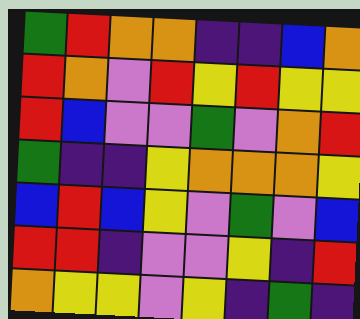[["green", "red", "orange", "orange", "indigo", "indigo", "blue", "orange"], ["red", "orange", "violet", "red", "yellow", "red", "yellow", "yellow"], ["red", "blue", "violet", "violet", "green", "violet", "orange", "red"], ["green", "indigo", "indigo", "yellow", "orange", "orange", "orange", "yellow"], ["blue", "red", "blue", "yellow", "violet", "green", "violet", "blue"], ["red", "red", "indigo", "violet", "violet", "yellow", "indigo", "red"], ["orange", "yellow", "yellow", "violet", "yellow", "indigo", "green", "indigo"]]